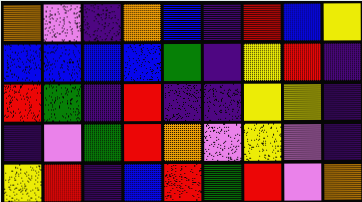[["orange", "violet", "indigo", "orange", "blue", "indigo", "red", "blue", "yellow"], ["blue", "blue", "blue", "blue", "green", "indigo", "yellow", "red", "indigo"], ["red", "green", "indigo", "red", "indigo", "indigo", "yellow", "yellow", "indigo"], ["indigo", "violet", "green", "red", "orange", "violet", "yellow", "violet", "indigo"], ["yellow", "red", "indigo", "blue", "red", "green", "red", "violet", "orange"]]